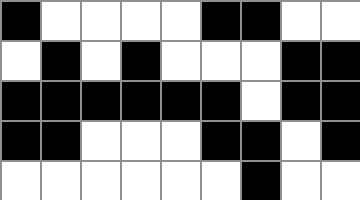[["black", "white", "white", "white", "white", "black", "black", "white", "white"], ["white", "black", "white", "black", "white", "white", "white", "black", "black"], ["black", "black", "black", "black", "black", "black", "white", "black", "black"], ["black", "black", "white", "white", "white", "black", "black", "white", "black"], ["white", "white", "white", "white", "white", "white", "black", "white", "white"]]